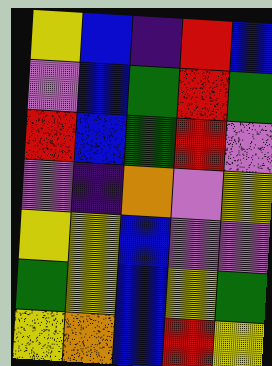[["yellow", "blue", "indigo", "red", "blue"], ["violet", "blue", "green", "red", "green"], ["red", "blue", "green", "red", "violet"], ["violet", "indigo", "orange", "violet", "yellow"], ["yellow", "yellow", "blue", "violet", "violet"], ["green", "yellow", "blue", "yellow", "green"], ["yellow", "orange", "blue", "red", "yellow"]]